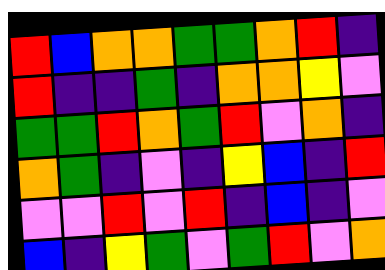[["red", "blue", "orange", "orange", "green", "green", "orange", "red", "indigo"], ["red", "indigo", "indigo", "green", "indigo", "orange", "orange", "yellow", "violet"], ["green", "green", "red", "orange", "green", "red", "violet", "orange", "indigo"], ["orange", "green", "indigo", "violet", "indigo", "yellow", "blue", "indigo", "red"], ["violet", "violet", "red", "violet", "red", "indigo", "blue", "indigo", "violet"], ["blue", "indigo", "yellow", "green", "violet", "green", "red", "violet", "orange"]]